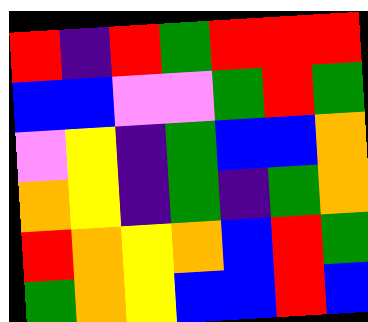[["red", "indigo", "red", "green", "red", "red", "red"], ["blue", "blue", "violet", "violet", "green", "red", "green"], ["violet", "yellow", "indigo", "green", "blue", "blue", "orange"], ["orange", "yellow", "indigo", "green", "indigo", "green", "orange"], ["red", "orange", "yellow", "orange", "blue", "red", "green"], ["green", "orange", "yellow", "blue", "blue", "red", "blue"]]